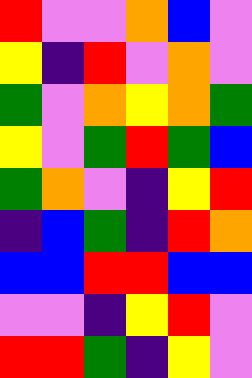[["red", "violet", "violet", "orange", "blue", "violet"], ["yellow", "indigo", "red", "violet", "orange", "violet"], ["green", "violet", "orange", "yellow", "orange", "green"], ["yellow", "violet", "green", "red", "green", "blue"], ["green", "orange", "violet", "indigo", "yellow", "red"], ["indigo", "blue", "green", "indigo", "red", "orange"], ["blue", "blue", "red", "red", "blue", "blue"], ["violet", "violet", "indigo", "yellow", "red", "violet"], ["red", "red", "green", "indigo", "yellow", "violet"]]